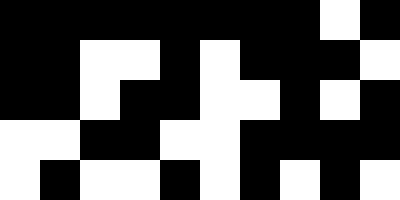[["black", "black", "black", "black", "black", "black", "black", "black", "white", "black"], ["black", "black", "white", "white", "black", "white", "black", "black", "black", "white"], ["black", "black", "white", "black", "black", "white", "white", "black", "white", "black"], ["white", "white", "black", "black", "white", "white", "black", "black", "black", "black"], ["white", "black", "white", "white", "black", "white", "black", "white", "black", "white"]]